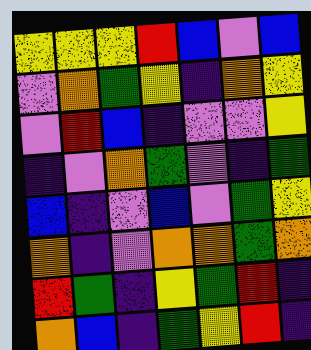[["yellow", "yellow", "yellow", "red", "blue", "violet", "blue"], ["violet", "orange", "green", "yellow", "indigo", "orange", "yellow"], ["violet", "red", "blue", "indigo", "violet", "violet", "yellow"], ["indigo", "violet", "orange", "green", "violet", "indigo", "green"], ["blue", "indigo", "violet", "blue", "violet", "green", "yellow"], ["orange", "indigo", "violet", "orange", "orange", "green", "orange"], ["red", "green", "indigo", "yellow", "green", "red", "indigo"], ["orange", "blue", "indigo", "green", "yellow", "red", "indigo"]]